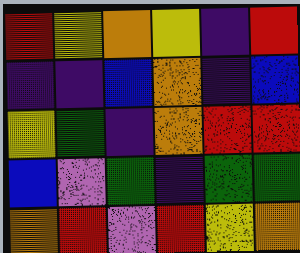[["red", "yellow", "orange", "yellow", "indigo", "red"], ["indigo", "indigo", "blue", "orange", "indigo", "blue"], ["yellow", "green", "indigo", "orange", "red", "red"], ["blue", "violet", "green", "indigo", "green", "green"], ["orange", "red", "violet", "red", "yellow", "orange"]]